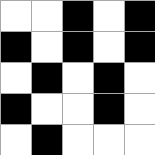[["white", "white", "black", "white", "black"], ["black", "white", "black", "white", "black"], ["white", "black", "white", "black", "white"], ["black", "white", "white", "black", "white"], ["white", "black", "white", "white", "white"]]